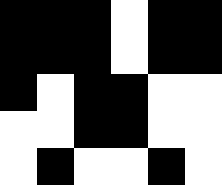[["black", "black", "black", "white", "black", "black"], ["black", "black", "black", "white", "black", "black"], ["black", "white", "black", "black", "white", "white"], ["white", "white", "black", "black", "white", "white"], ["white", "black", "white", "white", "black", "white"]]